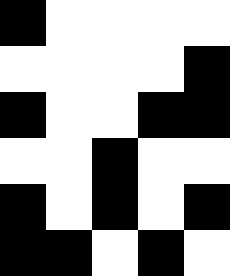[["black", "white", "white", "white", "white"], ["white", "white", "white", "white", "black"], ["black", "white", "white", "black", "black"], ["white", "white", "black", "white", "white"], ["black", "white", "black", "white", "black"], ["black", "black", "white", "black", "white"]]